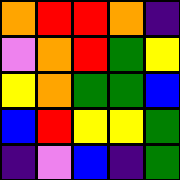[["orange", "red", "red", "orange", "indigo"], ["violet", "orange", "red", "green", "yellow"], ["yellow", "orange", "green", "green", "blue"], ["blue", "red", "yellow", "yellow", "green"], ["indigo", "violet", "blue", "indigo", "green"]]